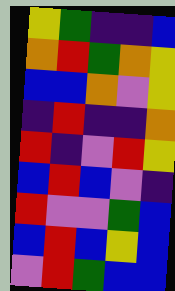[["yellow", "green", "indigo", "indigo", "blue"], ["orange", "red", "green", "orange", "yellow"], ["blue", "blue", "orange", "violet", "yellow"], ["indigo", "red", "indigo", "indigo", "orange"], ["red", "indigo", "violet", "red", "yellow"], ["blue", "red", "blue", "violet", "indigo"], ["red", "violet", "violet", "green", "blue"], ["blue", "red", "blue", "yellow", "blue"], ["violet", "red", "green", "blue", "blue"]]